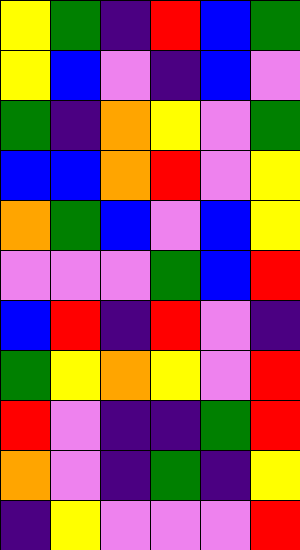[["yellow", "green", "indigo", "red", "blue", "green"], ["yellow", "blue", "violet", "indigo", "blue", "violet"], ["green", "indigo", "orange", "yellow", "violet", "green"], ["blue", "blue", "orange", "red", "violet", "yellow"], ["orange", "green", "blue", "violet", "blue", "yellow"], ["violet", "violet", "violet", "green", "blue", "red"], ["blue", "red", "indigo", "red", "violet", "indigo"], ["green", "yellow", "orange", "yellow", "violet", "red"], ["red", "violet", "indigo", "indigo", "green", "red"], ["orange", "violet", "indigo", "green", "indigo", "yellow"], ["indigo", "yellow", "violet", "violet", "violet", "red"]]